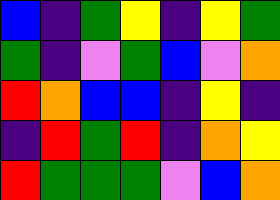[["blue", "indigo", "green", "yellow", "indigo", "yellow", "green"], ["green", "indigo", "violet", "green", "blue", "violet", "orange"], ["red", "orange", "blue", "blue", "indigo", "yellow", "indigo"], ["indigo", "red", "green", "red", "indigo", "orange", "yellow"], ["red", "green", "green", "green", "violet", "blue", "orange"]]